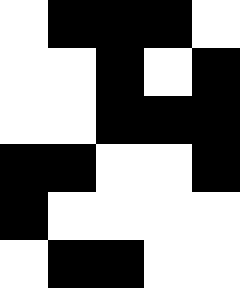[["white", "black", "black", "black", "white"], ["white", "white", "black", "white", "black"], ["white", "white", "black", "black", "black"], ["black", "black", "white", "white", "black"], ["black", "white", "white", "white", "white"], ["white", "black", "black", "white", "white"]]